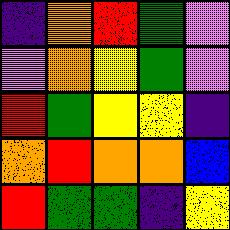[["indigo", "orange", "red", "green", "violet"], ["violet", "orange", "yellow", "green", "violet"], ["red", "green", "yellow", "yellow", "indigo"], ["orange", "red", "orange", "orange", "blue"], ["red", "green", "green", "indigo", "yellow"]]